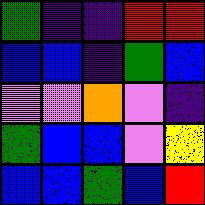[["green", "indigo", "indigo", "red", "red"], ["blue", "blue", "indigo", "green", "blue"], ["violet", "violet", "orange", "violet", "indigo"], ["green", "blue", "blue", "violet", "yellow"], ["blue", "blue", "green", "blue", "red"]]